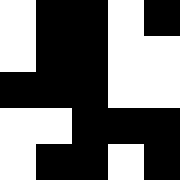[["white", "black", "black", "white", "black"], ["white", "black", "black", "white", "white"], ["black", "black", "black", "white", "white"], ["white", "white", "black", "black", "black"], ["white", "black", "black", "white", "black"]]